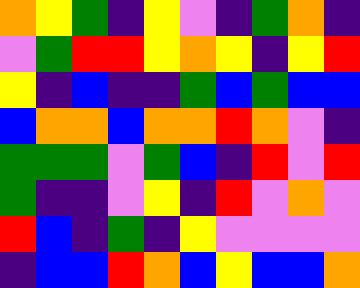[["orange", "yellow", "green", "indigo", "yellow", "violet", "indigo", "green", "orange", "indigo"], ["violet", "green", "red", "red", "yellow", "orange", "yellow", "indigo", "yellow", "red"], ["yellow", "indigo", "blue", "indigo", "indigo", "green", "blue", "green", "blue", "blue"], ["blue", "orange", "orange", "blue", "orange", "orange", "red", "orange", "violet", "indigo"], ["green", "green", "green", "violet", "green", "blue", "indigo", "red", "violet", "red"], ["green", "indigo", "indigo", "violet", "yellow", "indigo", "red", "violet", "orange", "violet"], ["red", "blue", "indigo", "green", "indigo", "yellow", "violet", "violet", "violet", "violet"], ["indigo", "blue", "blue", "red", "orange", "blue", "yellow", "blue", "blue", "orange"]]